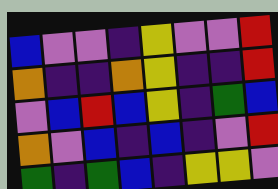[["blue", "violet", "violet", "indigo", "yellow", "violet", "violet", "red"], ["orange", "indigo", "indigo", "orange", "yellow", "indigo", "indigo", "red"], ["violet", "blue", "red", "blue", "yellow", "indigo", "green", "blue"], ["orange", "violet", "blue", "indigo", "blue", "indigo", "violet", "red"], ["green", "indigo", "green", "blue", "indigo", "yellow", "yellow", "violet"]]